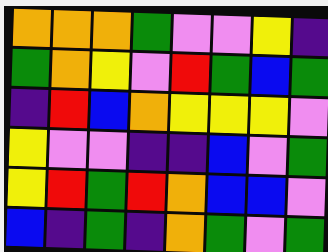[["orange", "orange", "orange", "green", "violet", "violet", "yellow", "indigo"], ["green", "orange", "yellow", "violet", "red", "green", "blue", "green"], ["indigo", "red", "blue", "orange", "yellow", "yellow", "yellow", "violet"], ["yellow", "violet", "violet", "indigo", "indigo", "blue", "violet", "green"], ["yellow", "red", "green", "red", "orange", "blue", "blue", "violet"], ["blue", "indigo", "green", "indigo", "orange", "green", "violet", "green"]]